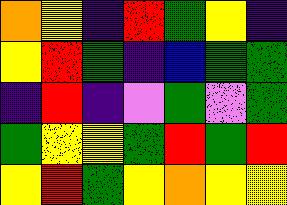[["orange", "yellow", "indigo", "red", "green", "yellow", "indigo"], ["yellow", "red", "green", "indigo", "blue", "green", "green"], ["indigo", "red", "indigo", "violet", "green", "violet", "green"], ["green", "yellow", "yellow", "green", "red", "green", "red"], ["yellow", "red", "green", "yellow", "orange", "yellow", "yellow"]]